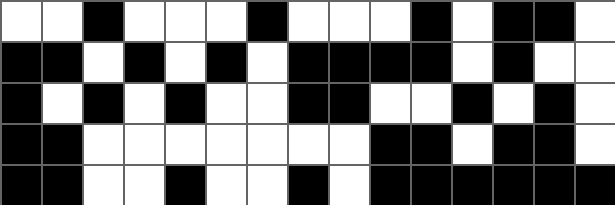[["white", "white", "black", "white", "white", "white", "black", "white", "white", "white", "black", "white", "black", "black", "white"], ["black", "black", "white", "black", "white", "black", "white", "black", "black", "black", "black", "white", "black", "white", "white"], ["black", "white", "black", "white", "black", "white", "white", "black", "black", "white", "white", "black", "white", "black", "white"], ["black", "black", "white", "white", "white", "white", "white", "white", "white", "black", "black", "white", "black", "black", "white"], ["black", "black", "white", "white", "black", "white", "white", "black", "white", "black", "black", "black", "black", "black", "black"]]